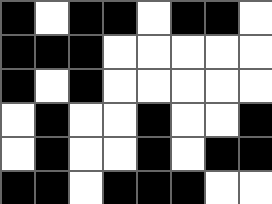[["black", "white", "black", "black", "white", "black", "black", "white"], ["black", "black", "black", "white", "white", "white", "white", "white"], ["black", "white", "black", "white", "white", "white", "white", "white"], ["white", "black", "white", "white", "black", "white", "white", "black"], ["white", "black", "white", "white", "black", "white", "black", "black"], ["black", "black", "white", "black", "black", "black", "white", "white"]]